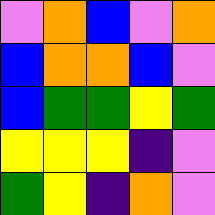[["violet", "orange", "blue", "violet", "orange"], ["blue", "orange", "orange", "blue", "violet"], ["blue", "green", "green", "yellow", "green"], ["yellow", "yellow", "yellow", "indigo", "violet"], ["green", "yellow", "indigo", "orange", "violet"]]